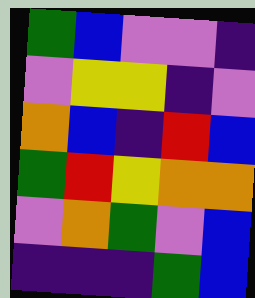[["green", "blue", "violet", "violet", "indigo"], ["violet", "yellow", "yellow", "indigo", "violet"], ["orange", "blue", "indigo", "red", "blue"], ["green", "red", "yellow", "orange", "orange"], ["violet", "orange", "green", "violet", "blue"], ["indigo", "indigo", "indigo", "green", "blue"]]